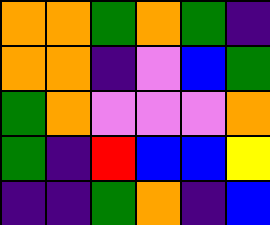[["orange", "orange", "green", "orange", "green", "indigo"], ["orange", "orange", "indigo", "violet", "blue", "green"], ["green", "orange", "violet", "violet", "violet", "orange"], ["green", "indigo", "red", "blue", "blue", "yellow"], ["indigo", "indigo", "green", "orange", "indigo", "blue"]]